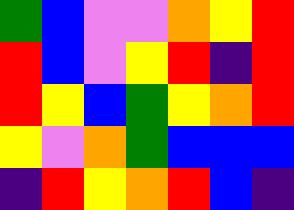[["green", "blue", "violet", "violet", "orange", "yellow", "red"], ["red", "blue", "violet", "yellow", "red", "indigo", "red"], ["red", "yellow", "blue", "green", "yellow", "orange", "red"], ["yellow", "violet", "orange", "green", "blue", "blue", "blue"], ["indigo", "red", "yellow", "orange", "red", "blue", "indigo"]]